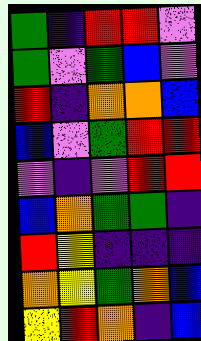[["green", "indigo", "red", "red", "violet"], ["green", "violet", "green", "blue", "violet"], ["red", "indigo", "orange", "orange", "blue"], ["blue", "violet", "green", "red", "red"], ["violet", "indigo", "violet", "red", "red"], ["blue", "orange", "green", "green", "indigo"], ["red", "yellow", "indigo", "indigo", "indigo"], ["orange", "yellow", "green", "orange", "blue"], ["yellow", "red", "orange", "indigo", "blue"]]